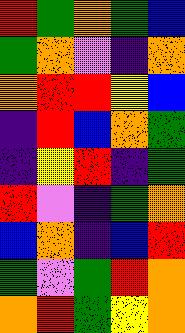[["red", "green", "orange", "green", "blue"], ["green", "orange", "violet", "indigo", "orange"], ["orange", "red", "red", "yellow", "blue"], ["indigo", "red", "blue", "orange", "green"], ["indigo", "yellow", "red", "indigo", "green"], ["red", "violet", "indigo", "green", "orange"], ["blue", "orange", "indigo", "blue", "red"], ["green", "violet", "green", "red", "orange"], ["orange", "red", "green", "yellow", "orange"]]